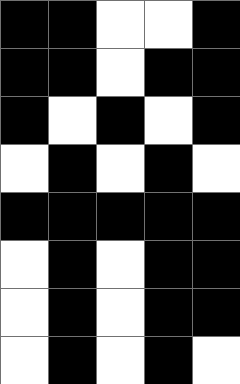[["black", "black", "white", "white", "black"], ["black", "black", "white", "black", "black"], ["black", "white", "black", "white", "black"], ["white", "black", "white", "black", "white"], ["black", "black", "black", "black", "black"], ["white", "black", "white", "black", "black"], ["white", "black", "white", "black", "black"], ["white", "black", "white", "black", "white"]]